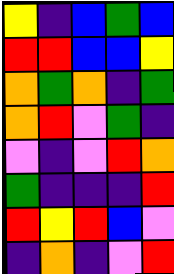[["yellow", "indigo", "blue", "green", "blue"], ["red", "red", "blue", "blue", "yellow"], ["orange", "green", "orange", "indigo", "green"], ["orange", "red", "violet", "green", "indigo"], ["violet", "indigo", "violet", "red", "orange"], ["green", "indigo", "indigo", "indigo", "red"], ["red", "yellow", "red", "blue", "violet"], ["indigo", "orange", "indigo", "violet", "red"]]